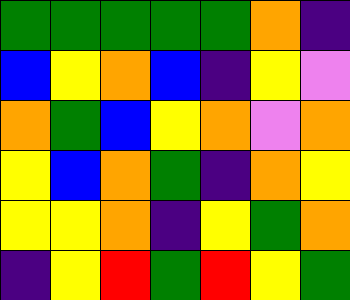[["green", "green", "green", "green", "green", "orange", "indigo"], ["blue", "yellow", "orange", "blue", "indigo", "yellow", "violet"], ["orange", "green", "blue", "yellow", "orange", "violet", "orange"], ["yellow", "blue", "orange", "green", "indigo", "orange", "yellow"], ["yellow", "yellow", "orange", "indigo", "yellow", "green", "orange"], ["indigo", "yellow", "red", "green", "red", "yellow", "green"]]